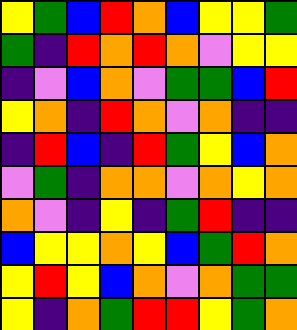[["yellow", "green", "blue", "red", "orange", "blue", "yellow", "yellow", "green"], ["green", "indigo", "red", "orange", "red", "orange", "violet", "yellow", "yellow"], ["indigo", "violet", "blue", "orange", "violet", "green", "green", "blue", "red"], ["yellow", "orange", "indigo", "red", "orange", "violet", "orange", "indigo", "indigo"], ["indigo", "red", "blue", "indigo", "red", "green", "yellow", "blue", "orange"], ["violet", "green", "indigo", "orange", "orange", "violet", "orange", "yellow", "orange"], ["orange", "violet", "indigo", "yellow", "indigo", "green", "red", "indigo", "indigo"], ["blue", "yellow", "yellow", "orange", "yellow", "blue", "green", "red", "orange"], ["yellow", "red", "yellow", "blue", "orange", "violet", "orange", "green", "green"], ["yellow", "indigo", "orange", "green", "red", "red", "yellow", "green", "orange"]]